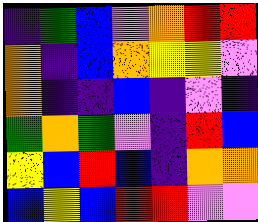[["indigo", "green", "blue", "violet", "orange", "red", "red"], ["orange", "indigo", "blue", "orange", "yellow", "yellow", "violet"], ["orange", "indigo", "indigo", "blue", "indigo", "violet", "indigo"], ["green", "orange", "green", "violet", "indigo", "red", "blue"], ["yellow", "blue", "red", "blue", "indigo", "orange", "orange"], ["blue", "yellow", "blue", "red", "red", "violet", "violet"]]